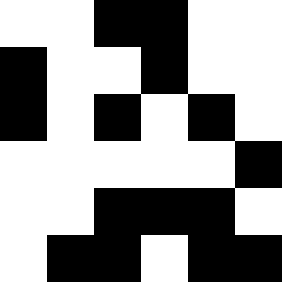[["white", "white", "black", "black", "white", "white"], ["black", "white", "white", "black", "white", "white"], ["black", "white", "black", "white", "black", "white"], ["white", "white", "white", "white", "white", "black"], ["white", "white", "black", "black", "black", "white"], ["white", "black", "black", "white", "black", "black"]]